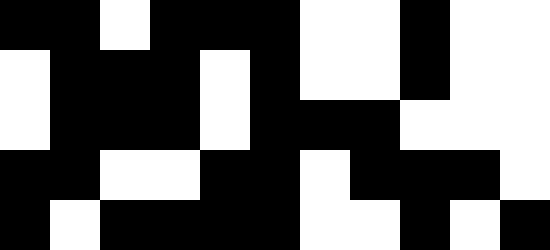[["black", "black", "white", "black", "black", "black", "white", "white", "black", "white", "white"], ["white", "black", "black", "black", "white", "black", "white", "white", "black", "white", "white"], ["white", "black", "black", "black", "white", "black", "black", "black", "white", "white", "white"], ["black", "black", "white", "white", "black", "black", "white", "black", "black", "black", "white"], ["black", "white", "black", "black", "black", "black", "white", "white", "black", "white", "black"]]